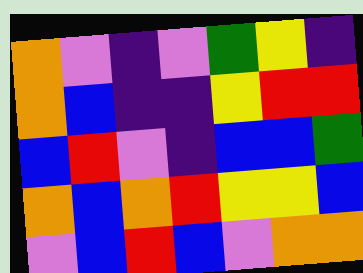[["orange", "violet", "indigo", "violet", "green", "yellow", "indigo"], ["orange", "blue", "indigo", "indigo", "yellow", "red", "red"], ["blue", "red", "violet", "indigo", "blue", "blue", "green"], ["orange", "blue", "orange", "red", "yellow", "yellow", "blue"], ["violet", "blue", "red", "blue", "violet", "orange", "orange"]]